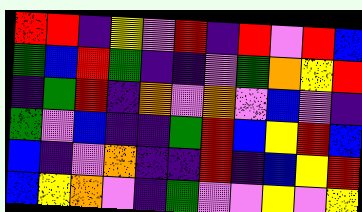[["red", "red", "indigo", "yellow", "violet", "red", "indigo", "red", "violet", "red", "blue"], ["green", "blue", "red", "green", "indigo", "indigo", "violet", "green", "orange", "yellow", "red"], ["indigo", "green", "red", "indigo", "orange", "violet", "orange", "violet", "blue", "violet", "indigo"], ["green", "violet", "blue", "indigo", "indigo", "green", "red", "blue", "yellow", "red", "blue"], ["blue", "indigo", "violet", "orange", "indigo", "indigo", "red", "indigo", "blue", "yellow", "red"], ["blue", "yellow", "orange", "violet", "indigo", "green", "violet", "violet", "yellow", "violet", "yellow"]]